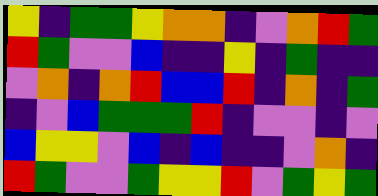[["yellow", "indigo", "green", "green", "yellow", "orange", "orange", "indigo", "violet", "orange", "red", "green"], ["red", "green", "violet", "violet", "blue", "indigo", "indigo", "yellow", "indigo", "green", "indigo", "indigo"], ["violet", "orange", "indigo", "orange", "red", "blue", "blue", "red", "indigo", "orange", "indigo", "green"], ["indigo", "violet", "blue", "green", "green", "green", "red", "indigo", "violet", "violet", "indigo", "violet"], ["blue", "yellow", "yellow", "violet", "blue", "indigo", "blue", "indigo", "indigo", "violet", "orange", "indigo"], ["red", "green", "violet", "violet", "green", "yellow", "yellow", "red", "violet", "green", "yellow", "green"]]